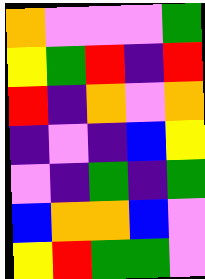[["orange", "violet", "violet", "violet", "green"], ["yellow", "green", "red", "indigo", "red"], ["red", "indigo", "orange", "violet", "orange"], ["indigo", "violet", "indigo", "blue", "yellow"], ["violet", "indigo", "green", "indigo", "green"], ["blue", "orange", "orange", "blue", "violet"], ["yellow", "red", "green", "green", "violet"]]